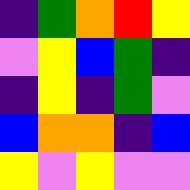[["indigo", "green", "orange", "red", "yellow"], ["violet", "yellow", "blue", "green", "indigo"], ["indigo", "yellow", "indigo", "green", "violet"], ["blue", "orange", "orange", "indigo", "blue"], ["yellow", "violet", "yellow", "violet", "violet"]]